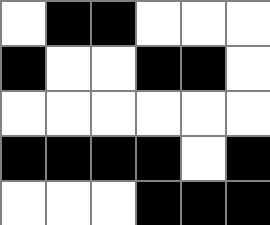[["white", "black", "black", "white", "white", "white"], ["black", "white", "white", "black", "black", "white"], ["white", "white", "white", "white", "white", "white"], ["black", "black", "black", "black", "white", "black"], ["white", "white", "white", "black", "black", "black"]]